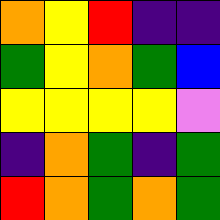[["orange", "yellow", "red", "indigo", "indigo"], ["green", "yellow", "orange", "green", "blue"], ["yellow", "yellow", "yellow", "yellow", "violet"], ["indigo", "orange", "green", "indigo", "green"], ["red", "orange", "green", "orange", "green"]]